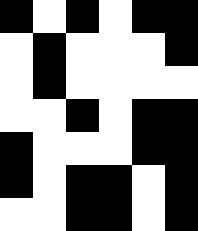[["black", "white", "black", "white", "black", "black"], ["white", "black", "white", "white", "white", "black"], ["white", "black", "white", "white", "white", "white"], ["white", "white", "black", "white", "black", "black"], ["black", "white", "white", "white", "black", "black"], ["black", "white", "black", "black", "white", "black"], ["white", "white", "black", "black", "white", "black"]]